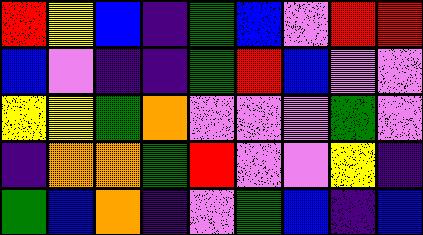[["red", "yellow", "blue", "indigo", "green", "blue", "violet", "red", "red"], ["blue", "violet", "indigo", "indigo", "green", "red", "blue", "violet", "violet"], ["yellow", "yellow", "green", "orange", "violet", "violet", "violet", "green", "violet"], ["indigo", "orange", "orange", "green", "red", "violet", "violet", "yellow", "indigo"], ["green", "blue", "orange", "indigo", "violet", "green", "blue", "indigo", "blue"]]